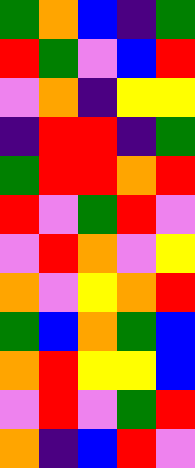[["green", "orange", "blue", "indigo", "green"], ["red", "green", "violet", "blue", "red"], ["violet", "orange", "indigo", "yellow", "yellow"], ["indigo", "red", "red", "indigo", "green"], ["green", "red", "red", "orange", "red"], ["red", "violet", "green", "red", "violet"], ["violet", "red", "orange", "violet", "yellow"], ["orange", "violet", "yellow", "orange", "red"], ["green", "blue", "orange", "green", "blue"], ["orange", "red", "yellow", "yellow", "blue"], ["violet", "red", "violet", "green", "red"], ["orange", "indigo", "blue", "red", "violet"]]